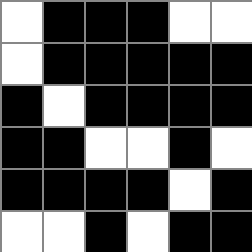[["white", "black", "black", "black", "white", "white"], ["white", "black", "black", "black", "black", "black"], ["black", "white", "black", "black", "black", "black"], ["black", "black", "white", "white", "black", "white"], ["black", "black", "black", "black", "white", "black"], ["white", "white", "black", "white", "black", "black"]]